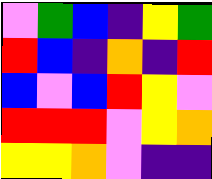[["violet", "green", "blue", "indigo", "yellow", "green"], ["red", "blue", "indigo", "orange", "indigo", "red"], ["blue", "violet", "blue", "red", "yellow", "violet"], ["red", "red", "red", "violet", "yellow", "orange"], ["yellow", "yellow", "orange", "violet", "indigo", "indigo"]]